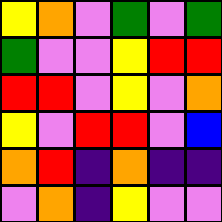[["yellow", "orange", "violet", "green", "violet", "green"], ["green", "violet", "violet", "yellow", "red", "red"], ["red", "red", "violet", "yellow", "violet", "orange"], ["yellow", "violet", "red", "red", "violet", "blue"], ["orange", "red", "indigo", "orange", "indigo", "indigo"], ["violet", "orange", "indigo", "yellow", "violet", "violet"]]